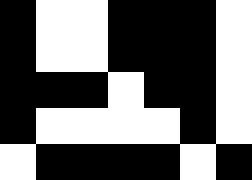[["black", "white", "white", "black", "black", "black", "white"], ["black", "white", "white", "black", "black", "black", "white"], ["black", "black", "black", "white", "black", "black", "white"], ["black", "white", "white", "white", "white", "black", "white"], ["white", "black", "black", "black", "black", "white", "black"]]